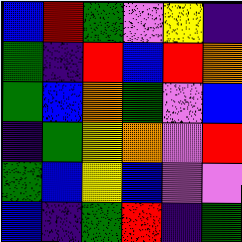[["blue", "red", "green", "violet", "yellow", "indigo"], ["green", "indigo", "red", "blue", "red", "orange"], ["green", "blue", "orange", "green", "violet", "blue"], ["indigo", "green", "yellow", "orange", "violet", "red"], ["green", "blue", "yellow", "blue", "violet", "violet"], ["blue", "indigo", "green", "red", "indigo", "green"]]